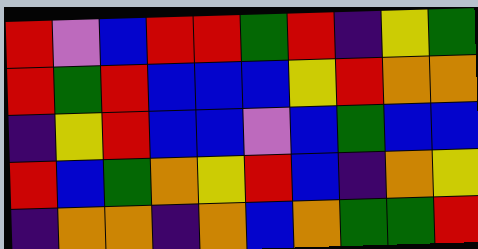[["red", "violet", "blue", "red", "red", "green", "red", "indigo", "yellow", "green"], ["red", "green", "red", "blue", "blue", "blue", "yellow", "red", "orange", "orange"], ["indigo", "yellow", "red", "blue", "blue", "violet", "blue", "green", "blue", "blue"], ["red", "blue", "green", "orange", "yellow", "red", "blue", "indigo", "orange", "yellow"], ["indigo", "orange", "orange", "indigo", "orange", "blue", "orange", "green", "green", "red"]]